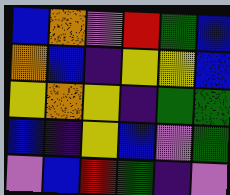[["blue", "orange", "violet", "red", "green", "blue"], ["orange", "blue", "indigo", "yellow", "yellow", "blue"], ["yellow", "orange", "yellow", "indigo", "green", "green"], ["blue", "indigo", "yellow", "blue", "violet", "green"], ["violet", "blue", "red", "green", "indigo", "violet"]]